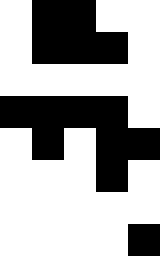[["white", "black", "black", "white", "white"], ["white", "black", "black", "black", "white"], ["white", "white", "white", "white", "white"], ["black", "black", "black", "black", "white"], ["white", "black", "white", "black", "black"], ["white", "white", "white", "black", "white"], ["white", "white", "white", "white", "white"], ["white", "white", "white", "white", "black"]]